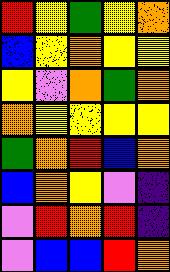[["red", "yellow", "green", "yellow", "orange"], ["blue", "yellow", "orange", "yellow", "yellow"], ["yellow", "violet", "orange", "green", "orange"], ["orange", "yellow", "yellow", "yellow", "yellow"], ["green", "orange", "red", "blue", "orange"], ["blue", "orange", "yellow", "violet", "indigo"], ["violet", "red", "orange", "red", "indigo"], ["violet", "blue", "blue", "red", "orange"]]